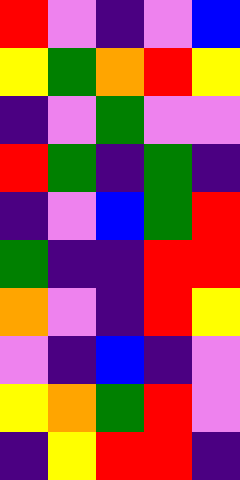[["red", "violet", "indigo", "violet", "blue"], ["yellow", "green", "orange", "red", "yellow"], ["indigo", "violet", "green", "violet", "violet"], ["red", "green", "indigo", "green", "indigo"], ["indigo", "violet", "blue", "green", "red"], ["green", "indigo", "indigo", "red", "red"], ["orange", "violet", "indigo", "red", "yellow"], ["violet", "indigo", "blue", "indigo", "violet"], ["yellow", "orange", "green", "red", "violet"], ["indigo", "yellow", "red", "red", "indigo"]]